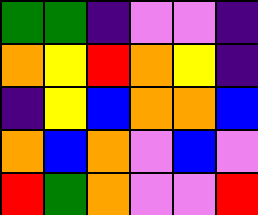[["green", "green", "indigo", "violet", "violet", "indigo"], ["orange", "yellow", "red", "orange", "yellow", "indigo"], ["indigo", "yellow", "blue", "orange", "orange", "blue"], ["orange", "blue", "orange", "violet", "blue", "violet"], ["red", "green", "orange", "violet", "violet", "red"]]